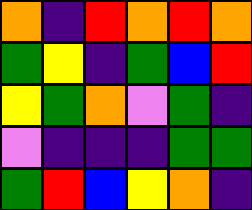[["orange", "indigo", "red", "orange", "red", "orange"], ["green", "yellow", "indigo", "green", "blue", "red"], ["yellow", "green", "orange", "violet", "green", "indigo"], ["violet", "indigo", "indigo", "indigo", "green", "green"], ["green", "red", "blue", "yellow", "orange", "indigo"]]